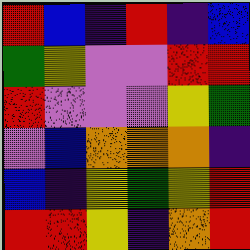[["red", "blue", "indigo", "red", "indigo", "blue"], ["green", "yellow", "violet", "violet", "red", "red"], ["red", "violet", "violet", "violet", "yellow", "green"], ["violet", "blue", "orange", "orange", "orange", "indigo"], ["blue", "indigo", "yellow", "green", "yellow", "red"], ["red", "red", "yellow", "indigo", "orange", "red"]]